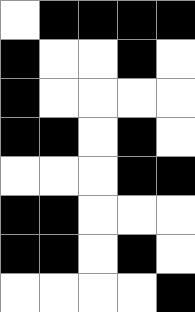[["white", "black", "black", "black", "black"], ["black", "white", "white", "black", "white"], ["black", "white", "white", "white", "white"], ["black", "black", "white", "black", "white"], ["white", "white", "white", "black", "black"], ["black", "black", "white", "white", "white"], ["black", "black", "white", "black", "white"], ["white", "white", "white", "white", "black"]]